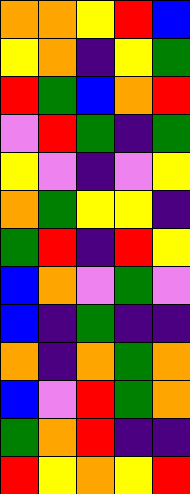[["orange", "orange", "yellow", "red", "blue"], ["yellow", "orange", "indigo", "yellow", "green"], ["red", "green", "blue", "orange", "red"], ["violet", "red", "green", "indigo", "green"], ["yellow", "violet", "indigo", "violet", "yellow"], ["orange", "green", "yellow", "yellow", "indigo"], ["green", "red", "indigo", "red", "yellow"], ["blue", "orange", "violet", "green", "violet"], ["blue", "indigo", "green", "indigo", "indigo"], ["orange", "indigo", "orange", "green", "orange"], ["blue", "violet", "red", "green", "orange"], ["green", "orange", "red", "indigo", "indigo"], ["red", "yellow", "orange", "yellow", "red"]]